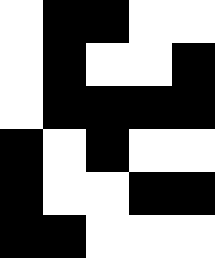[["white", "black", "black", "white", "white"], ["white", "black", "white", "white", "black"], ["white", "black", "black", "black", "black"], ["black", "white", "black", "white", "white"], ["black", "white", "white", "black", "black"], ["black", "black", "white", "white", "white"]]